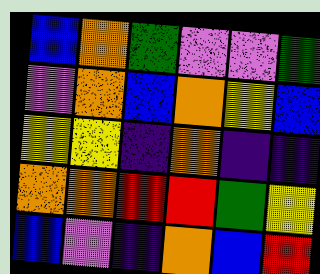[["blue", "orange", "green", "violet", "violet", "green"], ["violet", "orange", "blue", "orange", "yellow", "blue"], ["yellow", "yellow", "indigo", "orange", "indigo", "indigo"], ["orange", "orange", "red", "red", "green", "yellow"], ["blue", "violet", "indigo", "orange", "blue", "red"]]